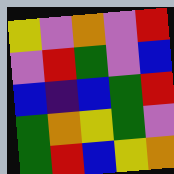[["yellow", "violet", "orange", "violet", "red"], ["violet", "red", "green", "violet", "blue"], ["blue", "indigo", "blue", "green", "red"], ["green", "orange", "yellow", "green", "violet"], ["green", "red", "blue", "yellow", "orange"]]